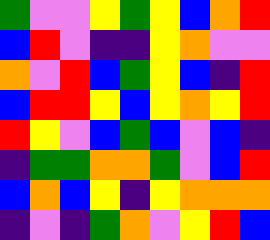[["green", "violet", "violet", "yellow", "green", "yellow", "blue", "orange", "red"], ["blue", "red", "violet", "indigo", "indigo", "yellow", "orange", "violet", "violet"], ["orange", "violet", "red", "blue", "green", "yellow", "blue", "indigo", "red"], ["blue", "red", "red", "yellow", "blue", "yellow", "orange", "yellow", "red"], ["red", "yellow", "violet", "blue", "green", "blue", "violet", "blue", "indigo"], ["indigo", "green", "green", "orange", "orange", "green", "violet", "blue", "red"], ["blue", "orange", "blue", "yellow", "indigo", "yellow", "orange", "orange", "orange"], ["indigo", "violet", "indigo", "green", "orange", "violet", "yellow", "red", "blue"]]